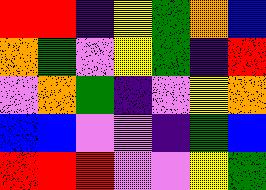[["red", "red", "indigo", "yellow", "green", "orange", "blue"], ["orange", "green", "violet", "yellow", "green", "indigo", "red"], ["violet", "orange", "green", "indigo", "violet", "yellow", "orange"], ["blue", "blue", "violet", "violet", "indigo", "green", "blue"], ["red", "red", "red", "violet", "violet", "yellow", "green"]]